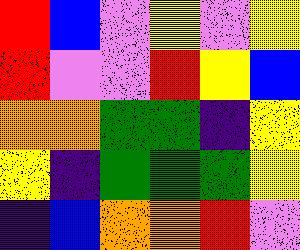[["red", "blue", "violet", "yellow", "violet", "yellow"], ["red", "violet", "violet", "red", "yellow", "blue"], ["orange", "orange", "green", "green", "indigo", "yellow"], ["yellow", "indigo", "green", "green", "green", "yellow"], ["indigo", "blue", "orange", "orange", "red", "violet"]]